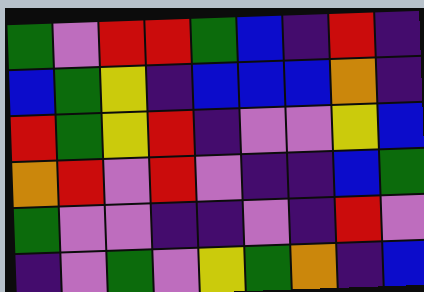[["green", "violet", "red", "red", "green", "blue", "indigo", "red", "indigo"], ["blue", "green", "yellow", "indigo", "blue", "blue", "blue", "orange", "indigo"], ["red", "green", "yellow", "red", "indigo", "violet", "violet", "yellow", "blue"], ["orange", "red", "violet", "red", "violet", "indigo", "indigo", "blue", "green"], ["green", "violet", "violet", "indigo", "indigo", "violet", "indigo", "red", "violet"], ["indigo", "violet", "green", "violet", "yellow", "green", "orange", "indigo", "blue"]]